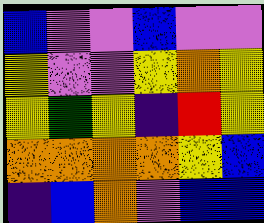[["blue", "violet", "violet", "blue", "violet", "violet"], ["yellow", "violet", "violet", "yellow", "orange", "yellow"], ["yellow", "green", "yellow", "indigo", "red", "yellow"], ["orange", "orange", "orange", "orange", "yellow", "blue"], ["indigo", "blue", "orange", "violet", "blue", "blue"]]